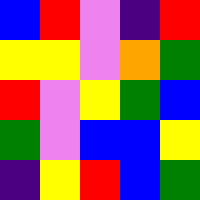[["blue", "red", "violet", "indigo", "red"], ["yellow", "yellow", "violet", "orange", "green"], ["red", "violet", "yellow", "green", "blue"], ["green", "violet", "blue", "blue", "yellow"], ["indigo", "yellow", "red", "blue", "green"]]